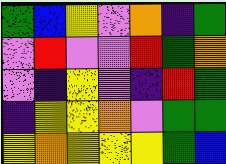[["green", "blue", "yellow", "violet", "orange", "indigo", "green"], ["violet", "red", "violet", "violet", "red", "green", "orange"], ["violet", "indigo", "yellow", "violet", "indigo", "red", "green"], ["indigo", "yellow", "yellow", "orange", "violet", "green", "green"], ["yellow", "orange", "yellow", "yellow", "yellow", "green", "blue"]]